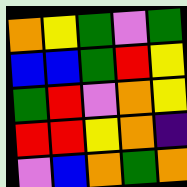[["orange", "yellow", "green", "violet", "green"], ["blue", "blue", "green", "red", "yellow"], ["green", "red", "violet", "orange", "yellow"], ["red", "red", "yellow", "orange", "indigo"], ["violet", "blue", "orange", "green", "orange"]]